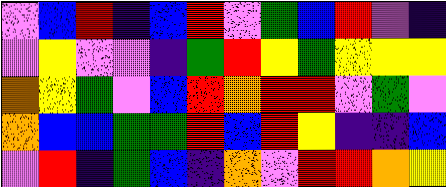[["violet", "blue", "red", "indigo", "blue", "red", "violet", "green", "blue", "red", "violet", "indigo"], ["violet", "yellow", "violet", "violet", "indigo", "green", "red", "yellow", "green", "yellow", "yellow", "yellow"], ["orange", "yellow", "green", "violet", "blue", "red", "orange", "red", "red", "violet", "green", "violet"], ["orange", "blue", "blue", "green", "green", "red", "blue", "red", "yellow", "indigo", "indigo", "blue"], ["violet", "red", "indigo", "green", "blue", "indigo", "orange", "violet", "red", "red", "orange", "yellow"]]